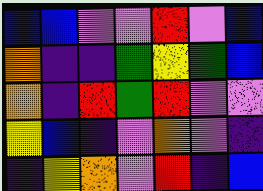[["blue", "blue", "violet", "violet", "red", "violet", "blue"], ["orange", "indigo", "indigo", "green", "yellow", "green", "blue"], ["orange", "indigo", "red", "green", "red", "violet", "violet"], ["yellow", "blue", "indigo", "violet", "orange", "violet", "indigo"], ["indigo", "yellow", "orange", "violet", "red", "indigo", "blue"]]